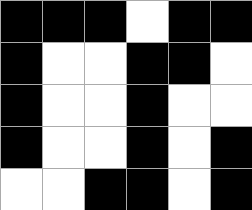[["black", "black", "black", "white", "black", "black"], ["black", "white", "white", "black", "black", "white"], ["black", "white", "white", "black", "white", "white"], ["black", "white", "white", "black", "white", "black"], ["white", "white", "black", "black", "white", "black"]]